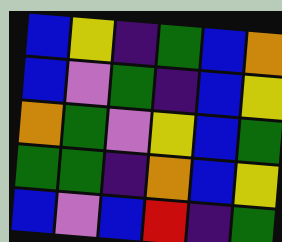[["blue", "yellow", "indigo", "green", "blue", "orange"], ["blue", "violet", "green", "indigo", "blue", "yellow"], ["orange", "green", "violet", "yellow", "blue", "green"], ["green", "green", "indigo", "orange", "blue", "yellow"], ["blue", "violet", "blue", "red", "indigo", "green"]]